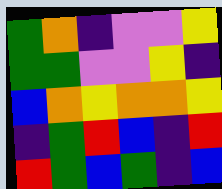[["green", "orange", "indigo", "violet", "violet", "yellow"], ["green", "green", "violet", "violet", "yellow", "indigo"], ["blue", "orange", "yellow", "orange", "orange", "yellow"], ["indigo", "green", "red", "blue", "indigo", "red"], ["red", "green", "blue", "green", "indigo", "blue"]]